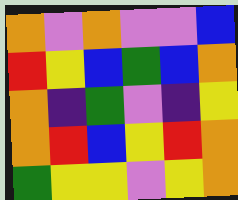[["orange", "violet", "orange", "violet", "violet", "blue"], ["red", "yellow", "blue", "green", "blue", "orange"], ["orange", "indigo", "green", "violet", "indigo", "yellow"], ["orange", "red", "blue", "yellow", "red", "orange"], ["green", "yellow", "yellow", "violet", "yellow", "orange"]]